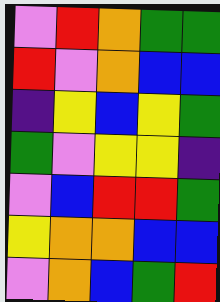[["violet", "red", "orange", "green", "green"], ["red", "violet", "orange", "blue", "blue"], ["indigo", "yellow", "blue", "yellow", "green"], ["green", "violet", "yellow", "yellow", "indigo"], ["violet", "blue", "red", "red", "green"], ["yellow", "orange", "orange", "blue", "blue"], ["violet", "orange", "blue", "green", "red"]]